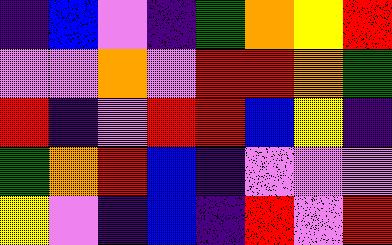[["indigo", "blue", "violet", "indigo", "green", "orange", "yellow", "red"], ["violet", "violet", "orange", "violet", "red", "red", "orange", "green"], ["red", "indigo", "violet", "red", "red", "blue", "yellow", "indigo"], ["green", "orange", "red", "blue", "indigo", "violet", "violet", "violet"], ["yellow", "violet", "indigo", "blue", "indigo", "red", "violet", "red"]]